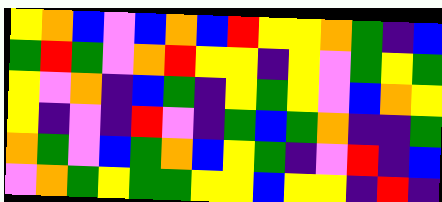[["yellow", "orange", "blue", "violet", "blue", "orange", "blue", "red", "yellow", "yellow", "orange", "green", "indigo", "blue"], ["green", "red", "green", "violet", "orange", "red", "yellow", "yellow", "indigo", "yellow", "violet", "green", "yellow", "green"], ["yellow", "violet", "orange", "indigo", "blue", "green", "indigo", "yellow", "green", "yellow", "violet", "blue", "orange", "yellow"], ["yellow", "indigo", "violet", "indigo", "red", "violet", "indigo", "green", "blue", "green", "orange", "indigo", "indigo", "green"], ["orange", "green", "violet", "blue", "green", "orange", "blue", "yellow", "green", "indigo", "violet", "red", "indigo", "blue"], ["violet", "orange", "green", "yellow", "green", "green", "yellow", "yellow", "blue", "yellow", "yellow", "indigo", "red", "indigo"]]